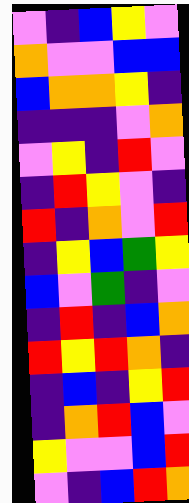[["violet", "indigo", "blue", "yellow", "violet"], ["orange", "violet", "violet", "blue", "blue"], ["blue", "orange", "orange", "yellow", "indigo"], ["indigo", "indigo", "indigo", "violet", "orange"], ["violet", "yellow", "indigo", "red", "violet"], ["indigo", "red", "yellow", "violet", "indigo"], ["red", "indigo", "orange", "violet", "red"], ["indigo", "yellow", "blue", "green", "yellow"], ["blue", "violet", "green", "indigo", "violet"], ["indigo", "red", "indigo", "blue", "orange"], ["red", "yellow", "red", "orange", "indigo"], ["indigo", "blue", "indigo", "yellow", "red"], ["indigo", "orange", "red", "blue", "violet"], ["yellow", "violet", "violet", "blue", "red"], ["violet", "indigo", "blue", "red", "orange"]]